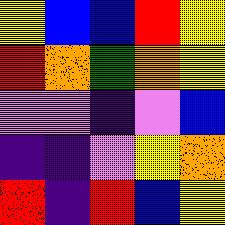[["yellow", "blue", "blue", "red", "yellow"], ["red", "orange", "green", "orange", "yellow"], ["violet", "violet", "indigo", "violet", "blue"], ["indigo", "indigo", "violet", "yellow", "orange"], ["red", "indigo", "red", "blue", "yellow"]]